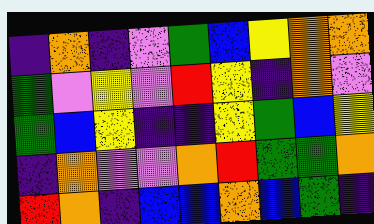[["indigo", "orange", "indigo", "violet", "green", "blue", "yellow", "orange", "orange"], ["green", "violet", "yellow", "violet", "red", "yellow", "indigo", "orange", "violet"], ["green", "blue", "yellow", "indigo", "indigo", "yellow", "green", "blue", "yellow"], ["indigo", "orange", "violet", "violet", "orange", "red", "green", "green", "orange"], ["red", "orange", "indigo", "blue", "blue", "orange", "blue", "green", "indigo"]]